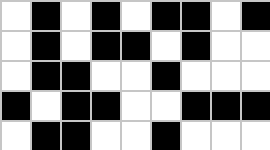[["white", "black", "white", "black", "white", "black", "black", "white", "black"], ["white", "black", "white", "black", "black", "white", "black", "white", "white"], ["white", "black", "black", "white", "white", "black", "white", "white", "white"], ["black", "white", "black", "black", "white", "white", "black", "black", "black"], ["white", "black", "black", "white", "white", "black", "white", "white", "white"]]